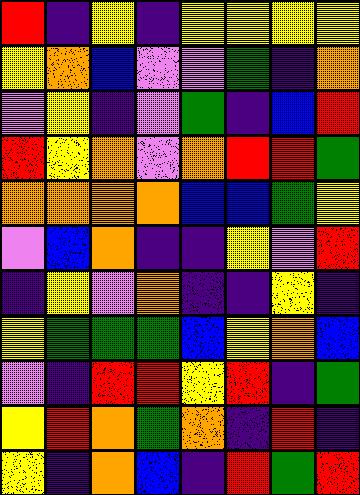[["red", "indigo", "yellow", "indigo", "yellow", "yellow", "yellow", "yellow"], ["yellow", "orange", "blue", "violet", "violet", "green", "indigo", "orange"], ["violet", "yellow", "indigo", "violet", "green", "indigo", "blue", "red"], ["red", "yellow", "orange", "violet", "orange", "red", "red", "green"], ["orange", "orange", "orange", "orange", "blue", "blue", "green", "yellow"], ["violet", "blue", "orange", "indigo", "indigo", "yellow", "violet", "red"], ["indigo", "yellow", "violet", "orange", "indigo", "indigo", "yellow", "indigo"], ["yellow", "green", "green", "green", "blue", "yellow", "orange", "blue"], ["violet", "indigo", "red", "red", "yellow", "red", "indigo", "green"], ["yellow", "red", "orange", "green", "orange", "indigo", "red", "indigo"], ["yellow", "indigo", "orange", "blue", "indigo", "red", "green", "red"]]